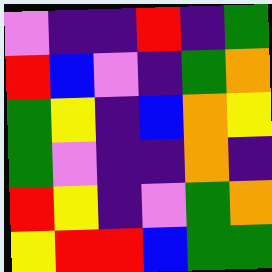[["violet", "indigo", "indigo", "red", "indigo", "green"], ["red", "blue", "violet", "indigo", "green", "orange"], ["green", "yellow", "indigo", "blue", "orange", "yellow"], ["green", "violet", "indigo", "indigo", "orange", "indigo"], ["red", "yellow", "indigo", "violet", "green", "orange"], ["yellow", "red", "red", "blue", "green", "green"]]